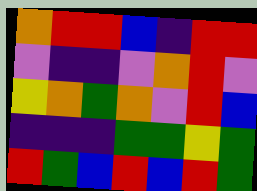[["orange", "red", "red", "blue", "indigo", "red", "red"], ["violet", "indigo", "indigo", "violet", "orange", "red", "violet"], ["yellow", "orange", "green", "orange", "violet", "red", "blue"], ["indigo", "indigo", "indigo", "green", "green", "yellow", "green"], ["red", "green", "blue", "red", "blue", "red", "green"]]